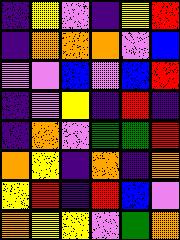[["indigo", "yellow", "violet", "indigo", "yellow", "red"], ["indigo", "orange", "orange", "orange", "violet", "blue"], ["violet", "violet", "blue", "violet", "blue", "red"], ["indigo", "violet", "yellow", "indigo", "red", "indigo"], ["indigo", "orange", "violet", "green", "green", "red"], ["orange", "yellow", "indigo", "orange", "indigo", "orange"], ["yellow", "red", "indigo", "red", "blue", "violet"], ["orange", "yellow", "yellow", "violet", "green", "orange"]]